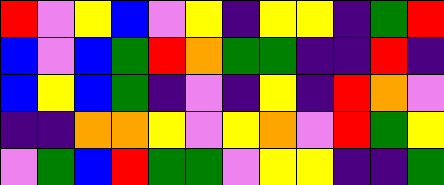[["red", "violet", "yellow", "blue", "violet", "yellow", "indigo", "yellow", "yellow", "indigo", "green", "red"], ["blue", "violet", "blue", "green", "red", "orange", "green", "green", "indigo", "indigo", "red", "indigo"], ["blue", "yellow", "blue", "green", "indigo", "violet", "indigo", "yellow", "indigo", "red", "orange", "violet"], ["indigo", "indigo", "orange", "orange", "yellow", "violet", "yellow", "orange", "violet", "red", "green", "yellow"], ["violet", "green", "blue", "red", "green", "green", "violet", "yellow", "yellow", "indigo", "indigo", "green"]]